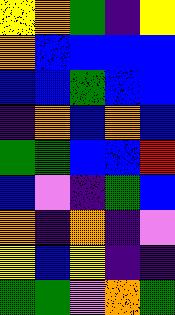[["yellow", "orange", "green", "indigo", "yellow"], ["orange", "blue", "blue", "blue", "blue"], ["blue", "blue", "green", "blue", "blue"], ["indigo", "orange", "blue", "orange", "blue"], ["green", "green", "blue", "blue", "red"], ["blue", "violet", "indigo", "green", "blue"], ["orange", "indigo", "orange", "indigo", "violet"], ["yellow", "blue", "yellow", "indigo", "indigo"], ["green", "green", "violet", "orange", "green"]]